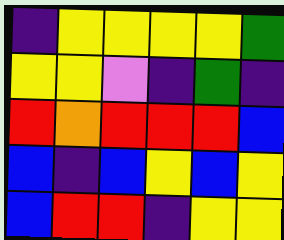[["indigo", "yellow", "yellow", "yellow", "yellow", "green"], ["yellow", "yellow", "violet", "indigo", "green", "indigo"], ["red", "orange", "red", "red", "red", "blue"], ["blue", "indigo", "blue", "yellow", "blue", "yellow"], ["blue", "red", "red", "indigo", "yellow", "yellow"]]